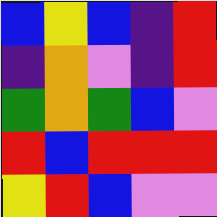[["blue", "yellow", "blue", "indigo", "red"], ["indigo", "orange", "violet", "indigo", "red"], ["green", "orange", "green", "blue", "violet"], ["red", "blue", "red", "red", "red"], ["yellow", "red", "blue", "violet", "violet"]]